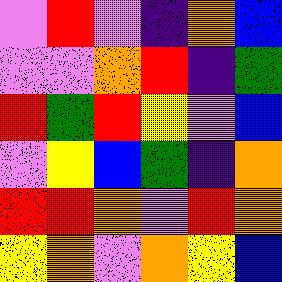[["violet", "red", "violet", "indigo", "orange", "blue"], ["violet", "violet", "orange", "red", "indigo", "green"], ["red", "green", "red", "yellow", "violet", "blue"], ["violet", "yellow", "blue", "green", "indigo", "orange"], ["red", "red", "orange", "violet", "red", "orange"], ["yellow", "orange", "violet", "orange", "yellow", "blue"]]